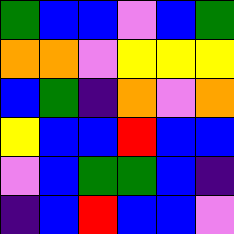[["green", "blue", "blue", "violet", "blue", "green"], ["orange", "orange", "violet", "yellow", "yellow", "yellow"], ["blue", "green", "indigo", "orange", "violet", "orange"], ["yellow", "blue", "blue", "red", "blue", "blue"], ["violet", "blue", "green", "green", "blue", "indigo"], ["indigo", "blue", "red", "blue", "blue", "violet"]]